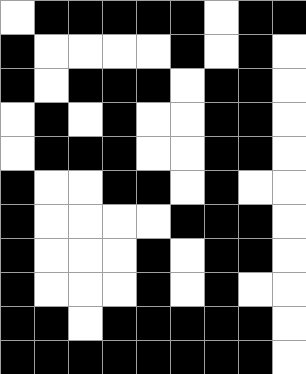[["white", "black", "black", "black", "black", "black", "white", "black", "black"], ["black", "white", "white", "white", "white", "black", "white", "black", "white"], ["black", "white", "black", "black", "black", "white", "black", "black", "white"], ["white", "black", "white", "black", "white", "white", "black", "black", "white"], ["white", "black", "black", "black", "white", "white", "black", "black", "white"], ["black", "white", "white", "black", "black", "white", "black", "white", "white"], ["black", "white", "white", "white", "white", "black", "black", "black", "white"], ["black", "white", "white", "white", "black", "white", "black", "black", "white"], ["black", "white", "white", "white", "black", "white", "black", "white", "white"], ["black", "black", "white", "black", "black", "black", "black", "black", "white"], ["black", "black", "black", "black", "black", "black", "black", "black", "white"]]